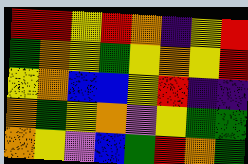[["red", "red", "yellow", "red", "orange", "indigo", "yellow", "red"], ["green", "orange", "yellow", "green", "yellow", "orange", "yellow", "red"], ["yellow", "orange", "blue", "blue", "yellow", "red", "indigo", "indigo"], ["orange", "green", "yellow", "orange", "violet", "yellow", "green", "green"], ["orange", "yellow", "violet", "blue", "green", "red", "orange", "green"]]